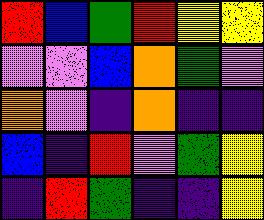[["red", "blue", "green", "red", "yellow", "yellow"], ["violet", "violet", "blue", "orange", "green", "violet"], ["orange", "violet", "indigo", "orange", "indigo", "indigo"], ["blue", "indigo", "red", "violet", "green", "yellow"], ["indigo", "red", "green", "indigo", "indigo", "yellow"]]